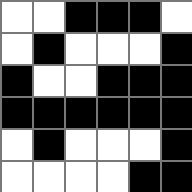[["white", "white", "black", "black", "black", "white"], ["white", "black", "white", "white", "white", "black"], ["black", "white", "white", "black", "black", "black"], ["black", "black", "black", "black", "black", "black"], ["white", "black", "white", "white", "white", "black"], ["white", "white", "white", "white", "black", "black"]]